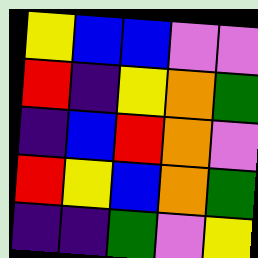[["yellow", "blue", "blue", "violet", "violet"], ["red", "indigo", "yellow", "orange", "green"], ["indigo", "blue", "red", "orange", "violet"], ["red", "yellow", "blue", "orange", "green"], ["indigo", "indigo", "green", "violet", "yellow"]]